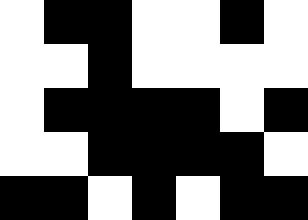[["white", "black", "black", "white", "white", "black", "white"], ["white", "white", "black", "white", "white", "white", "white"], ["white", "black", "black", "black", "black", "white", "black"], ["white", "white", "black", "black", "black", "black", "white"], ["black", "black", "white", "black", "white", "black", "black"]]